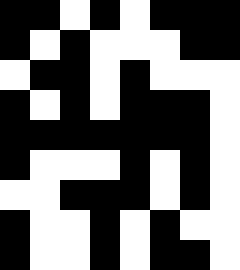[["black", "black", "white", "black", "white", "black", "black", "black"], ["black", "white", "black", "white", "white", "white", "black", "black"], ["white", "black", "black", "white", "black", "white", "white", "white"], ["black", "white", "black", "white", "black", "black", "black", "white"], ["black", "black", "black", "black", "black", "black", "black", "white"], ["black", "white", "white", "white", "black", "white", "black", "white"], ["white", "white", "black", "black", "black", "white", "black", "white"], ["black", "white", "white", "black", "white", "black", "white", "white"], ["black", "white", "white", "black", "white", "black", "black", "white"]]